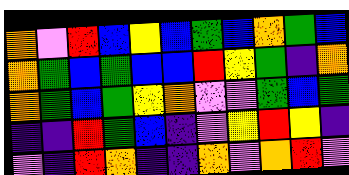[["orange", "violet", "red", "blue", "yellow", "blue", "green", "blue", "orange", "green", "blue"], ["orange", "green", "blue", "green", "blue", "blue", "red", "yellow", "green", "indigo", "orange"], ["orange", "green", "blue", "green", "yellow", "orange", "violet", "violet", "green", "blue", "green"], ["indigo", "indigo", "red", "green", "blue", "indigo", "violet", "yellow", "red", "yellow", "indigo"], ["violet", "indigo", "red", "orange", "indigo", "indigo", "orange", "violet", "orange", "red", "violet"]]